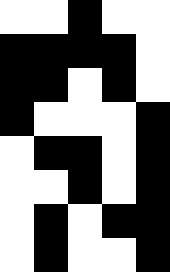[["white", "white", "black", "white", "white"], ["black", "black", "black", "black", "white"], ["black", "black", "white", "black", "white"], ["black", "white", "white", "white", "black"], ["white", "black", "black", "white", "black"], ["white", "white", "black", "white", "black"], ["white", "black", "white", "black", "black"], ["white", "black", "white", "white", "black"]]